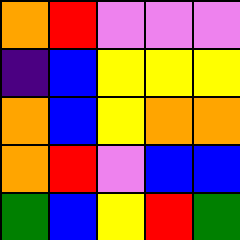[["orange", "red", "violet", "violet", "violet"], ["indigo", "blue", "yellow", "yellow", "yellow"], ["orange", "blue", "yellow", "orange", "orange"], ["orange", "red", "violet", "blue", "blue"], ["green", "blue", "yellow", "red", "green"]]